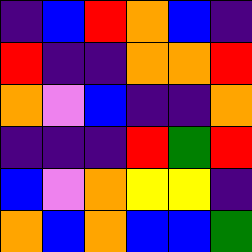[["indigo", "blue", "red", "orange", "blue", "indigo"], ["red", "indigo", "indigo", "orange", "orange", "red"], ["orange", "violet", "blue", "indigo", "indigo", "orange"], ["indigo", "indigo", "indigo", "red", "green", "red"], ["blue", "violet", "orange", "yellow", "yellow", "indigo"], ["orange", "blue", "orange", "blue", "blue", "green"]]